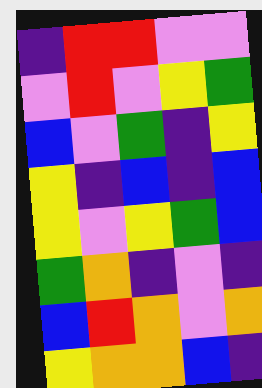[["indigo", "red", "red", "violet", "violet"], ["violet", "red", "violet", "yellow", "green"], ["blue", "violet", "green", "indigo", "yellow"], ["yellow", "indigo", "blue", "indigo", "blue"], ["yellow", "violet", "yellow", "green", "blue"], ["green", "orange", "indigo", "violet", "indigo"], ["blue", "red", "orange", "violet", "orange"], ["yellow", "orange", "orange", "blue", "indigo"]]